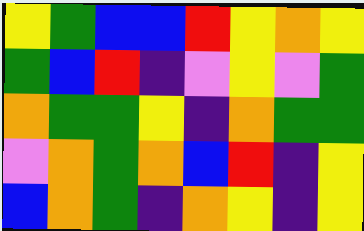[["yellow", "green", "blue", "blue", "red", "yellow", "orange", "yellow"], ["green", "blue", "red", "indigo", "violet", "yellow", "violet", "green"], ["orange", "green", "green", "yellow", "indigo", "orange", "green", "green"], ["violet", "orange", "green", "orange", "blue", "red", "indigo", "yellow"], ["blue", "orange", "green", "indigo", "orange", "yellow", "indigo", "yellow"]]